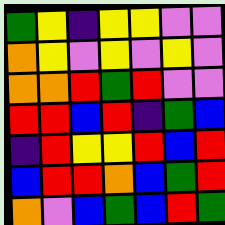[["green", "yellow", "indigo", "yellow", "yellow", "violet", "violet"], ["orange", "yellow", "violet", "yellow", "violet", "yellow", "violet"], ["orange", "orange", "red", "green", "red", "violet", "violet"], ["red", "red", "blue", "red", "indigo", "green", "blue"], ["indigo", "red", "yellow", "yellow", "red", "blue", "red"], ["blue", "red", "red", "orange", "blue", "green", "red"], ["orange", "violet", "blue", "green", "blue", "red", "green"]]